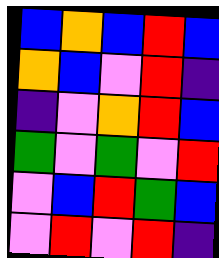[["blue", "orange", "blue", "red", "blue"], ["orange", "blue", "violet", "red", "indigo"], ["indigo", "violet", "orange", "red", "blue"], ["green", "violet", "green", "violet", "red"], ["violet", "blue", "red", "green", "blue"], ["violet", "red", "violet", "red", "indigo"]]